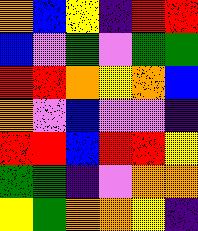[["orange", "blue", "yellow", "indigo", "red", "red"], ["blue", "violet", "green", "violet", "green", "green"], ["red", "red", "orange", "yellow", "orange", "blue"], ["orange", "violet", "blue", "violet", "violet", "indigo"], ["red", "red", "blue", "red", "red", "yellow"], ["green", "green", "indigo", "violet", "orange", "orange"], ["yellow", "green", "orange", "orange", "yellow", "indigo"]]